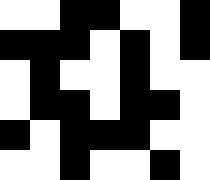[["white", "white", "black", "black", "white", "white", "black"], ["black", "black", "black", "white", "black", "white", "black"], ["white", "black", "white", "white", "black", "white", "white"], ["white", "black", "black", "white", "black", "black", "white"], ["black", "white", "black", "black", "black", "white", "white"], ["white", "white", "black", "white", "white", "black", "white"]]